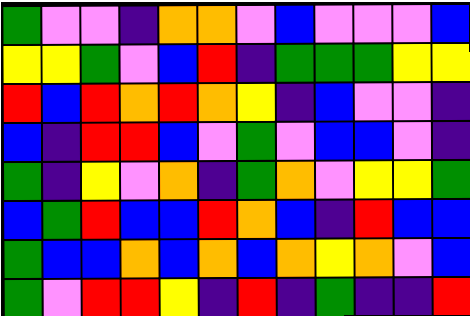[["green", "violet", "violet", "indigo", "orange", "orange", "violet", "blue", "violet", "violet", "violet", "blue"], ["yellow", "yellow", "green", "violet", "blue", "red", "indigo", "green", "green", "green", "yellow", "yellow"], ["red", "blue", "red", "orange", "red", "orange", "yellow", "indigo", "blue", "violet", "violet", "indigo"], ["blue", "indigo", "red", "red", "blue", "violet", "green", "violet", "blue", "blue", "violet", "indigo"], ["green", "indigo", "yellow", "violet", "orange", "indigo", "green", "orange", "violet", "yellow", "yellow", "green"], ["blue", "green", "red", "blue", "blue", "red", "orange", "blue", "indigo", "red", "blue", "blue"], ["green", "blue", "blue", "orange", "blue", "orange", "blue", "orange", "yellow", "orange", "violet", "blue"], ["green", "violet", "red", "red", "yellow", "indigo", "red", "indigo", "green", "indigo", "indigo", "red"]]